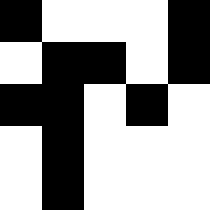[["black", "white", "white", "white", "black"], ["white", "black", "black", "white", "black"], ["black", "black", "white", "black", "white"], ["white", "black", "white", "white", "white"], ["white", "black", "white", "white", "white"]]